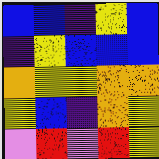[["blue", "blue", "indigo", "yellow", "blue"], ["indigo", "yellow", "blue", "blue", "blue"], ["orange", "yellow", "yellow", "orange", "orange"], ["yellow", "blue", "indigo", "orange", "yellow"], ["violet", "red", "violet", "red", "yellow"]]